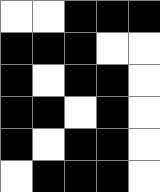[["white", "white", "black", "black", "black"], ["black", "black", "black", "white", "white"], ["black", "white", "black", "black", "white"], ["black", "black", "white", "black", "white"], ["black", "white", "black", "black", "white"], ["white", "black", "black", "black", "white"]]